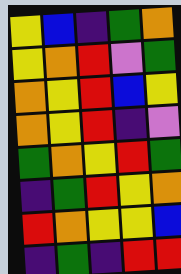[["yellow", "blue", "indigo", "green", "orange"], ["yellow", "orange", "red", "violet", "green"], ["orange", "yellow", "red", "blue", "yellow"], ["orange", "yellow", "red", "indigo", "violet"], ["green", "orange", "yellow", "red", "green"], ["indigo", "green", "red", "yellow", "orange"], ["red", "orange", "yellow", "yellow", "blue"], ["indigo", "green", "indigo", "red", "red"]]